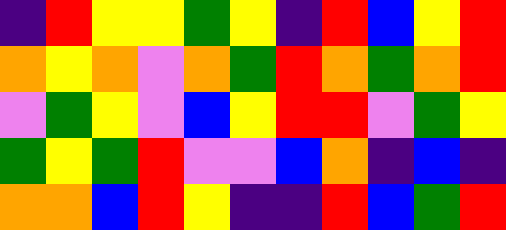[["indigo", "red", "yellow", "yellow", "green", "yellow", "indigo", "red", "blue", "yellow", "red"], ["orange", "yellow", "orange", "violet", "orange", "green", "red", "orange", "green", "orange", "red"], ["violet", "green", "yellow", "violet", "blue", "yellow", "red", "red", "violet", "green", "yellow"], ["green", "yellow", "green", "red", "violet", "violet", "blue", "orange", "indigo", "blue", "indigo"], ["orange", "orange", "blue", "red", "yellow", "indigo", "indigo", "red", "blue", "green", "red"]]